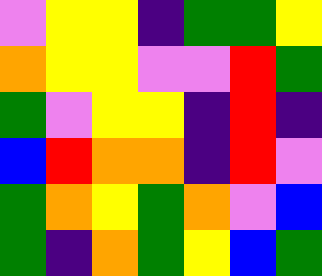[["violet", "yellow", "yellow", "indigo", "green", "green", "yellow"], ["orange", "yellow", "yellow", "violet", "violet", "red", "green"], ["green", "violet", "yellow", "yellow", "indigo", "red", "indigo"], ["blue", "red", "orange", "orange", "indigo", "red", "violet"], ["green", "orange", "yellow", "green", "orange", "violet", "blue"], ["green", "indigo", "orange", "green", "yellow", "blue", "green"]]